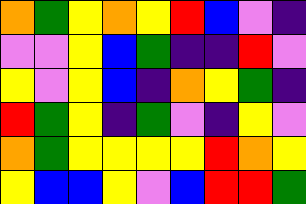[["orange", "green", "yellow", "orange", "yellow", "red", "blue", "violet", "indigo"], ["violet", "violet", "yellow", "blue", "green", "indigo", "indigo", "red", "violet"], ["yellow", "violet", "yellow", "blue", "indigo", "orange", "yellow", "green", "indigo"], ["red", "green", "yellow", "indigo", "green", "violet", "indigo", "yellow", "violet"], ["orange", "green", "yellow", "yellow", "yellow", "yellow", "red", "orange", "yellow"], ["yellow", "blue", "blue", "yellow", "violet", "blue", "red", "red", "green"]]